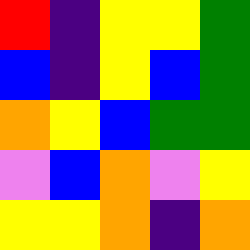[["red", "indigo", "yellow", "yellow", "green"], ["blue", "indigo", "yellow", "blue", "green"], ["orange", "yellow", "blue", "green", "green"], ["violet", "blue", "orange", "violet", "yellow"], ["yellow", "yellow", "orange", "indigo", "orange"]]